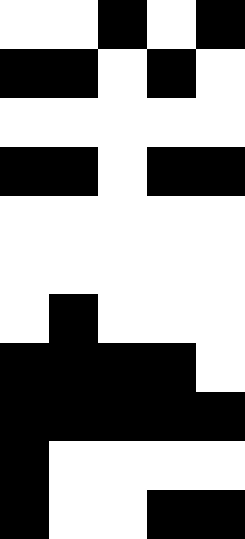[["white", "white", "black", "white", "black"], ["black", "black", "white", "black", "white"], ["white", "white", "white", "white", "white"], ["black", "black", "white", "black", "black"], ["white", "white", "white", "white", "white"], ["white", "white", "white", "white", "white"], ["white", "black", "white", "white", "white"], ["black", "black", "black", "black", "white"], ["black", "black", "black", "black", "black"], ["black", "white", "white", "white", "white"], ["black", "white", "white", "black", "black"]]